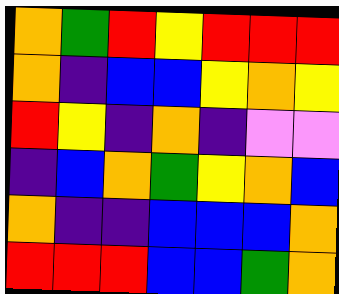[["orange", "green", "red", "yellow", "red", "red", "red"], ["orange", "indigo", "blue", "blue", "yellow", "orange", "yellow"], ["red", "yellow", "indigo", "orange", "indigo", "violet", "violet"], ["indigo", "blue", "orange", "green", "yellow", "orange", "blue"], ["orange", "indigo", "indigo", "blue", "blue", "blue", "orange"], ["red", "red", "red", "blue", "blue", "green", "orange"]]